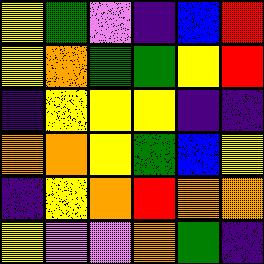[["yellow", "green", "violet", "indigo", "blue", "red"], ["yellow", "orange", "green", "green", "yellow", "red"], ["indigo", "yellow", "yellow", "yellow", "indigo", "indigo"], ["orange", "orange", "yellow", "green", "blue", "yellow"], ["indigo", "yellow", "orange", "red", "orange", "orange"], ["yellow", "violet", "violet", "orange", "green", "indigo"]]